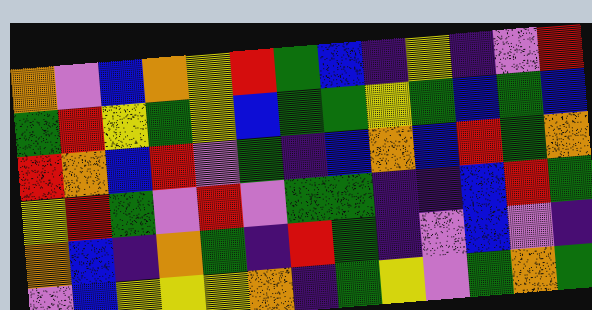[["orange", "violet", "blue", "orange", "yellow", "red", "green", "blue", "indigo", "yellow", "indigo", "violet", "red"], ["green", "red", "yellow", "green", "yellow", "blue", "green", "green", "yellow", "green", "blue", "green", "blue"], ["red", "orange", "blue", "red", "violet", "green", "indigo", "blue", "orange", "blue", "red", "green", "orange"], ["yellow", "red", "green", "violet", "red", "violet", "green", "green", "indigo", "indigo", "blue", "red", "green"], ["orange", "blue", "indigo", "orange", "green", "indigo", "red", "green", "indigo", "violet", "blue", "violet", "indigo"], ["violet", "blue", "yellow", "yellow", "yellow", "orange", "indigo", "green", "yellow", "violet", "green", "orange", "green"]]